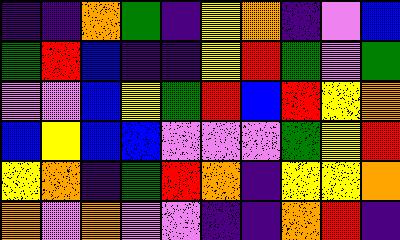[["indigo", "indigo", "orange", "green", "indigo", "yellow", "orange", "indigo", "violet", "blue"], ["green", "red", "blue", "indigo", "indigo", "yellow", "red", "green", "violet", "green"], ["violet", "violet", "blue", "yellow", "green", "red", "blue", "red", "yellow", "orange"], ["blue", "yellow", "blue", "blue", "violet", "violet", "violet", "green", "yellow", "red"], ["yellow", "orange", "indigo", "green", "red", "orange", "indigo", "yellow", "yellow", "orange"], ["orange", "violet", "orange", "violet", "violet", "indigo", "indigo", "orange", "red", "indigo"]]